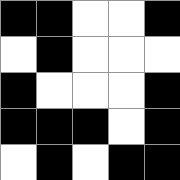[["black", "black", "white", "white", "black"], ["white", "black", "white", "white", "white"], ["black", "white", "white", "white", "black"], ["black", "black", "black", "white", "black"], ["white", "black", "white", "black", "black"]]